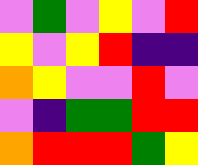[["violet", "green", "violet", "yellow", "violet", "red"], ["yellow", "violet", "yellow", "red", "indigo", "indigo"], ["orange", "yellow", "violet", "violet", "red", "violet"], ["violet", "indigo", "green", "green", "red", "red"], ["orange", "red", "red", "red", "green", "yellow"]]